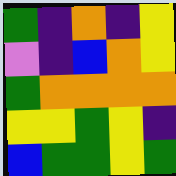[["green", "indigo", "orange", "indigo", "yellow"], ["violet", "indigo", "blue", "orange", "yellow"], ["green", "orange", "orange", "orange", "orange"], ["yellow", "yellow", "green", "yellow", "indigo"], ["blue", "green", "green", "yellow", "green"]]